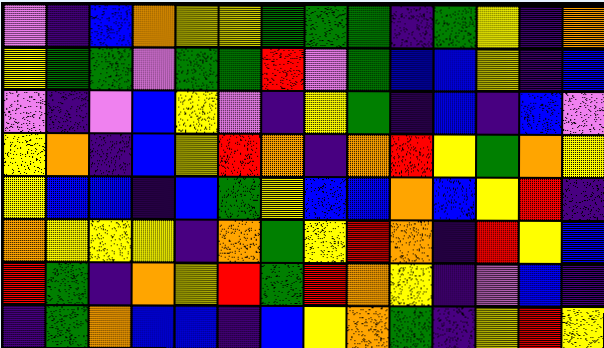[["violet", "indigo", "blue", "orange", "yellow", "yellow", "green", "green", "green", "indigo", "green", "yellow", "indigo", "orange"], ["yellow", "green", "green", "violet", "green", "green", "red", "violet", "green", "blue", "blue", "yellow", "indigo", "blue"], ["violet", "indigo", "violet", "blue", "yellow", "violet", "indigo", "yellow", "green", "indigo", "blue", "indigo", "blue", "violet"], ["yellow", "orange", "indigo", "blue", "yellow", "red", "orange", "indigo", "orange", "red", "yellow", "green", "orange", "yellow"], ["yellow", "blue", "blue", "indigo", "blue", "green", "yellow", "blue", "blue", "orange", "blue", "yellow", "red", "indigo"], ["orange", "yellow", "yellow", "yellow", "indigo", "orange", "green", "yellow", "red", "orange", "indigo", "red", "yellow", "blue"], ["red", "green", "indigo", "orange", "yellow", "red", "green", "red", "orange", "yellow", "indigo", "violet", "blue", "indigo"], ["indigo", "green", "orange", "blue", "blue", "indigo", "blue", "yellow", "orange", "green", "indigo", "yellow", "red", "yellow"]]